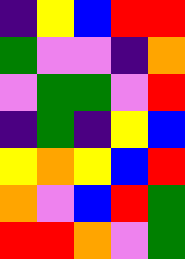[["indigo", "yellow", "blue", "red", "red"], ["green", "violet", "violet", "indigo", "orange"], ["violet", "green", "green", "violet", "red"], ["indigo", "green", "indigo", "yellow", "blue"], ["yellow", "orange", "yellow", "blue", "red"], ["orange", "violet", "blue", "red", "green"], ["red", "red", "orange", "violet", "green"]]